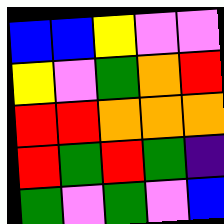[["blue", "blue", "yellow", "violet", "violet"], ["yellow", "violet", "green", "orange", "red"], ["red", "red", "orange", "orange", "orange"], ["red", "green", "red", "green", "indigo"], ["green", "violet", "green", "violet", "blue"]]